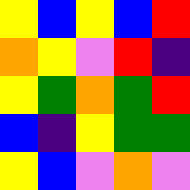[["yellow", "blue", "yellow", "blue", "red"], ["orange", "yellow", "violet", "red", "indigo"], ["yellow", "green", "orange", "green", "red"], ["blue", "indigo", "yellow", "green", "green"], ["yellow", "blue", "violet", "orange", "violet"]]